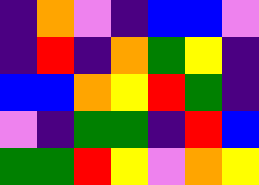[["indigo", "orange", "violet", "indigo", "blue", "blue", "violet"], ["indigo", "red", "indigo", "orange", "green", "yellow", "indigo"], ["blue", "blue", "orange", "yellow", "red", "green", "indigo"], ["violet", "indigo", "green", "green", "indigo", "red", "blue"], ["green", "green", "red", "yellow", "violet", "orange", "yellow"]]